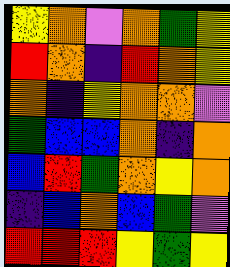[["yellow", "orange", "violet", "orange", "green", "yellow"], ["red", "orange", "indigo", "red", "orange", "yellow"], ["orange", "indigo", "yellow", "orange", "orange", "violet"], ["green", "blue", "blue", "orange", "indigo", "orange"], ["blue", "red", "green", "orange", "yellow", "orange"], ["indigo", "blue", "orange", "blue", "green", "violet"], ["red", "red", "red", "yellow", "green", "yellow"]]